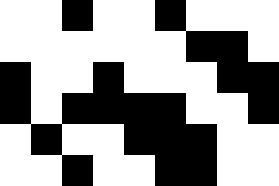[["white", "white", "black", "white", "white", "black", "white", "white", "white"], ["white", "white", "white", "white", "white", "white", "black", "black", "white"], ["black", "white", "white", "black", "white", "white", "white", "black", "black"], ["black", "white", "black", "black", "black", "black", "white", "white", "black"], ["white", "black", "white", "white", "black", "black", "black", "white", "white"], ["white", "white", "black", "white", "white", "black", "black", "white", "white"]]